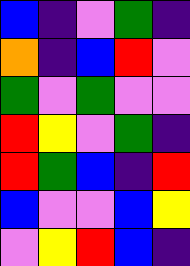[["blue", "indigo", "violet", "green", "indigo"], ["orange", "indigo", "blue", "red", "violet"], ["green", "violet", "green", "violet", "violet"], ["red", "yellow", "violet", "green", "indigo"], ["red", "green", "blue", "indigo", "red"], ["blue", "violet", "violet", "blue", "yellow"], ["violet", "yellow", "red", "blue", "indigo"]]